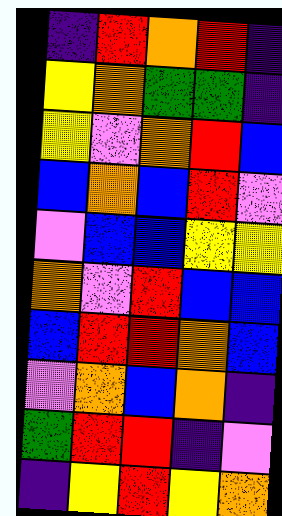[["indigo", "red", "orange", "red", "indigo"], ["yellow", "orange", "green", "green", "indigo"], ["yellow", "violet", "orange", "red", "blue"], ["blue", "orange", "blue", "red", "violet"], ["violet", "blue", "blue", "yellow", "yellow"], ["orange", "violet", "red", "blue", "blue"], ["blue", "red", "red", "orange", "blue"], ["violet", "orange", "blue", "orange", "indigo"], ["green", "red", "red", "indigo", "violet"], ["indigo", "yellow", "red", "yellow", "orange"]]